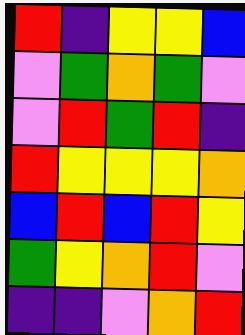[["red", "indigo", "yellow", "yellow", "blue"], ["violet", "green", "orange", "green", "violet"], ["violet", "red", "green", "red", "indigo"], ["red", "yellow", "yellow", "yellow", "orange"], ["blue", "red", "blue", "red", "yellow"], ["green", "yellow", "orange", "red", "violet"], ["indigo", "indigo", "violet", "orange", "red"]]